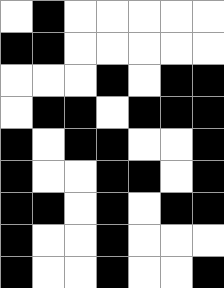[["white", "black", "white", "white", "white", "white", "white"], ["black", "black", "white", "white", "white", "white", "white"], ["white", "white", "white", "black", "white", "black", "black"], ["white", "black", "black", "white", "black", "black", "black"], ["black", "white", "black", "black", "white", "white", "black"], ["black", "white", "white", "black", "black", "white", "black"], ["black", "black", "white", "black", "white", "black", "black"], ["black", "white", "white", "black", "white", "white", "white"], ["black", "white", "white", "black", "white", "white", "black"]]